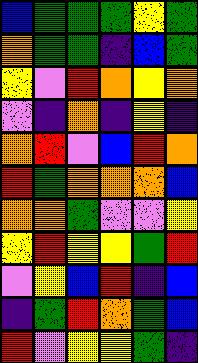[["blue", "green", "green", "green", "yellow", "green"], ["orange", "green", "green", "indigo", "blue", "green"], ["yellow", "violet", "red", "orange", "yellow", "orange"], ["violet", "indigo", "orange", "indigo", "yellow", "indigo"], ["orange", "red", "violet", "blue", "red", "orange"], ["red", "green", "orange", "orange", "orange", "blue"], ["orange", "orange", "green", "violet", "violet", "yellow"], ["yellow", "red", "yellow", "yellow", "green", "red"], ["violet", "yellow", "blue", "red", "indigo", "blue"], ["indigo", "green", "red", "orange", "green", "blue"], ["red", "violet", "yellow", "yellow", "green", "indigo"]]